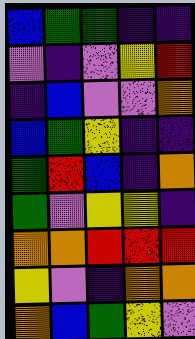[["blue", "green", "green", "indigo", "indigo"], ["violet", "indigo", "violet", "yellow", "red"], ["indigo", "blue", "violet", "violet", "orange"], ["blue", "green", "yellow", "indigo", "indigo"], ["green", "red", "blue", "indigo", "orange"], ["green", "violet", "yellow", "yellow", "indigo"], ["orange", "orange", "red", "red", "red"], ["yellow", "violet", "indigo", "orange", "orange"], ["orange", "blue", "green", "yellow", "violet"]]